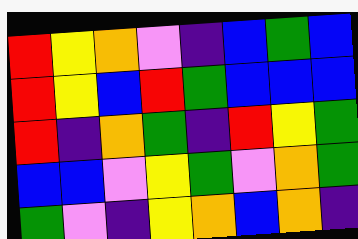[["red", "yellow", "orange", "violet", "indigo", "blue", "green", "blue"], ["red", "yellow", "blue", "red", "green", "blue", "blue", "blue"], ["red", "indigo", "orange", "green", "indigo", "red", "yellow", "green"], ["blue", "blue", "violet", "yellow", "green", "violet", "orange", "green"], ["green", "violet", "indigo", "yellow", "orange", "blue", "orange", "indigo"]]